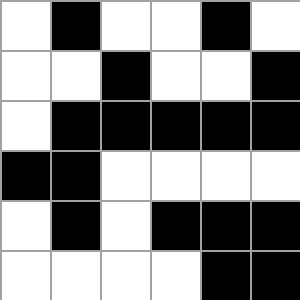[["white", "black", "white", "white", "black", "white"], ["white", "white", "black", "white", "white", "black"], ["white", "black", "black", "black", "black", "black"], ["black", "black", "white", "white", "white", "white"], ["white", "black", "white", "black", "black", "black"], ["white", "white", "white", "white", "black", "black"]]